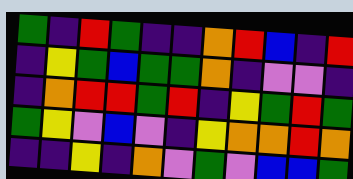[["green", "indigo", "red", "green", "indigo", "indigo", "orange", "red", "blue", "indigo", "red"], ["indigo", "yellow", "green", "blue", "green", "green", "orange", "indigo", "violet", "violet", "indigo"], ["indigo", "orange", "red", "red", "green", "red", "indigo", "yellow", "green", "red", "green"], ["green", "yellow", "violet", "blue", "violet", "indigo", "yellow", "orange", "orange", "red", "orange"], ["indigo", "indigo", "yellow", "indigo", "orange", "violet", "green", "violet", "blue", "blue", "green"]]